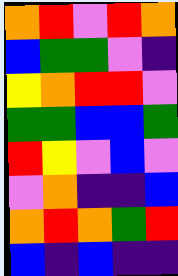[["orange", "red", "violet", "red", "orange"], ["blue", "green", "green", "violet", "indigo"], ["yellow", "orange", "red", "red", "violet"], ["green", "green", "blue", "blue", "green"], ["red", "yellow", "violet", "blue", "violet"], ["violet", "orange", "indigo", "indigo", "blue"], ["orange", "red", "orange", "green", "red"], ["blue", "indigo", "blue", "indigo", "indigo"]]